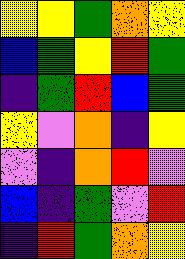[["yellow", "yellow", "green", "orange", "yellow"], ["blue", "green", "yellow", "red", "green"], ["indigo", "green", "red", "blue", "green"], ["yellow", "violet", "orange", "indigo", "yellow"], ["violet", "indigo", "orange", "red", "violet"], ["blue", "indigo", "green", "violet", "red"], ["indigo", "red", "green", "orange", "yellow"]]